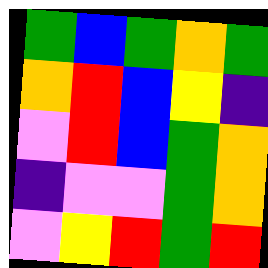[["green", "blue", "green", "orange", "green"], ["orange", "red", "blue", "yellow", "indigo"], ["violet", "red", "blue", "green", "orange"], ["indigo", "violet", "violet", "green", "orange"], ["violet", "yellow", "red", "green", "red"]]